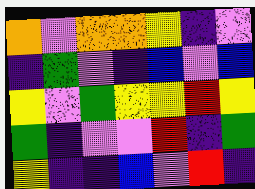[["orange", "violet", "orange", "orange", "yellow", "indigo", "violet"], ["indigo", "green", "violet", "indigo", "blue", "violet", "blue"], ["yellow", "violet", "green", "yellow", "yellow", "red", "yellow"], ["green", "indigo", "violet", "violet", "red", "indigo", "green"], ["yellow", "indigo", "indigo", "blue", "violet", "red", "indigo"]]